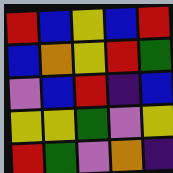[["red", "blue", "yellow", "blue", "red"], ["blue", "orange", "yellow", "red", "green"], ["violet", "blue", "red", "indigo", "blue"], ["yellow", "yellow", "green", "violet", "yellow"], ["red", "green", "violet", "orange", "indigo"]]